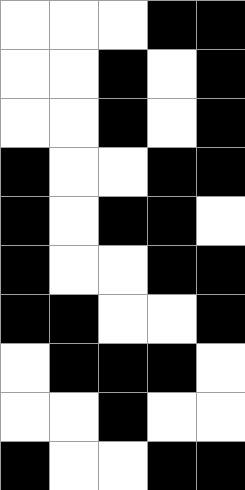[["white", "white", "white", "black", "black"], ["white", "white", "black", "white", "black"], ["white", "white", "black", "white", "black"], ["black", "white", "white", "black", "black"], ["black", "white", "black", "black", "white"], ["black", "white", "white", "black", "black"], ["black", "black", "white", "white", "black"], ["white", "black", "black", "black", "white"], ["white", "white", "black", "white", "white"], ["black", "white", "white", "black", "black"]]